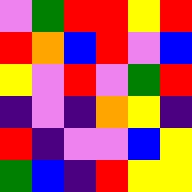[["violet", "green", "red", "red", "yellow", "red"], ["red", "orange", "blue", "red", "violet", "blue"], ["yellow", "violet", "red", "violet", "green", "red"], ["indigo", "violet", "indigo", "orange", "yellow", "indigo"], ["red", "indigo", "violet", "violet", "blue", "yellow"], ["green", "blue", "indigo", "red", "yellow", "yellow"]]